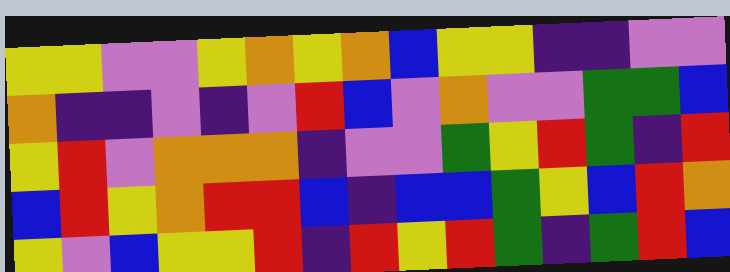[["yellow", "yellow", "violet", "violet", "yellow", "orange", "yellow", "orange", "blue", "yellow", "yellow", "indigo", "indigo", "violet", "violet"], ["orange", "indigo", "indigo", "violet", "indigo", "violet", "red", "blue", "violet", "orange", "violet", "violet", "green", "green", "blue"], ["yellow", "red", "violet", "orange", "orange", "orange", "indigo", "violet", "violet", "green", "yellow", "red", "green", "indigo", "red"], ["blue", "red", "yellow", "orange", "red", "red", "blue", "indigo", "blue", "blue", "green", "yellow", "blue", "red", "orange"], ["yellow", "violet", "blue", "yellow", "yellow", "red", "indigo", "red", "yellow", "red", "green", "indigo", "green", "red", "blue"]]